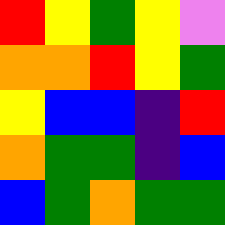[["red", "yellow", "green", "yellow", "violet"], ["orange", "orange", "red", "yellow", "green"], ["yellow", "blue", "blue", "indigo", "red"], ["orange", "green", "green", "indigo", "blue"], ["blue", "green", "orange", "green", "green"]]